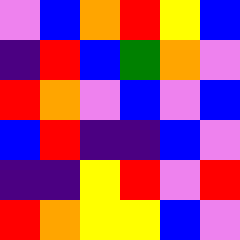[["violet", "blue", "orange", "red", "yellow", "blue"], ["indigo", "red", "blue", "green", "orange", "violet"], ["red", "orange", "violet", "blue", "violet", "blue"], ["blue", "red", "indigo", "indigo", "blue", "violet"], ["indigo", "indigo", "yellow", "red", "violet", "red"], ["red", "orange", "yellow", "yellow", "blue", "violet"]]